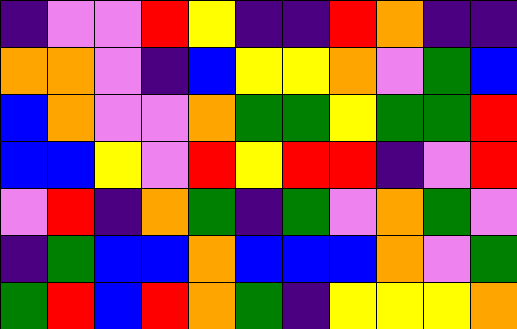[["indigo", "violet", "violet", "red", "yellow", "indigo", "indigo", "red", "orange", "indigo", "indigo"], ["orange", "orange", "violet", "indigo", "blue", "yellow", "yellow", "orange", "violet", "green", "blue"], ["blue", "orange", "violet", "violet", "orange", "green", "green", "yellow", "green", "green", "red"], ["blue", "blue", "yellow", "violet", "red", "yellow", "red", "red", "indigo", "violet", "red"], ["violet", "red", "indigo", "orange", "green", "indigo", "green", "violet", "orange", "green", "violet"], ["indigo", "green", "blue", "blue", "orange", "blue", "blue", "blue", "orange", "violet", "green"], ["green", "red", "blue", "red", "orange", "green", "indigo", "yellow", "yellow", "yellow", "orange"]]